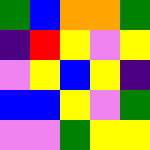[["green", "blue", "orange", "orange", "green"], ["indigo", "red", "yellow", "violet", "yellow"], ["violet", "yellow", "blue", "yellow", "indigo"], ["blue", "blue", "yellow", "violet", "green"], ["violet", "violet", "green", "yellow", "yellow"]]